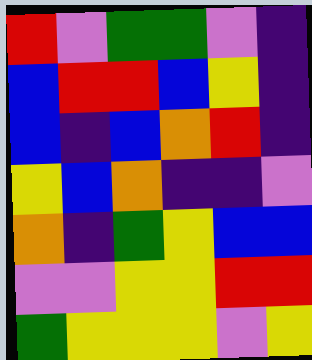[["red", "violet", "green", "green", "violet", "indigo"], ["blue", "red", "red", "blue", "yellow", "indigo"], ["blue", "indigo", "blue", "orange", "red", "indigo"], ["yellow", "blue", "orange", "indigo", "indigo", "violet"], ["orange", "indigo", "green", "yellow", "blue", "blue"], ["violet", "violet", "yellow", "yellow", "red", "red"], ["green", "yellow", "yellow", "yellow", "violet", "yellow"]]